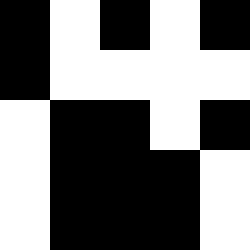[["black", "white", "black", "white", "black"], ["black", "white", "white", "white", "white"], ["white", "black", "black", "white", "black"], ["white", "black", "black", "black", "white"], ["white", "black", "black", "black", "white"]]